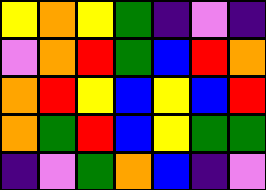[["yellow", "orange", "yellow", "green", "indigo", "violet", "indigo"], ["violet", "orange", "red", "green", "blue", "red", "orange"], ["orange", "red", "yellow", "blue", "yellow", "blue", "red"], ["orange", "green", "red", "blue", "yellow", "green", "green"], ["indigo", "violet", "green", "orange", "blue", "indigo", "violet"]]